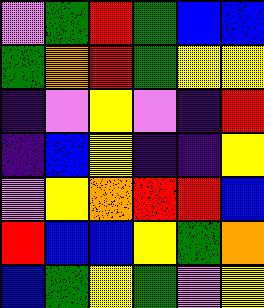[["violet", "green", "red", "green", "blue", "blue"], ["green", "orange", "red", "green", "yellow", "yellow"], ["indigo", "violet", "yellow", "violet", "indigo", "red"], ["indigo", "blue", "yellow", "indigo", "indigo", "yellow"], ["violet", "yellow", "orange", "red", "red", "blue"], ["red", "blue", "blue", "yellow", "green", "orange"], ["blue", "green", "yellow", "green", "violet", "yellow"]]